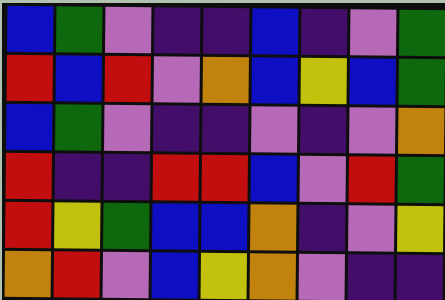[["blue", "green", "violet", "indigo", "indigo", "blue", "indigo", "violet", "green"], ["red", "blue", "red", "violet", "orange", "blue", "yellow", "blue", "green"], ["blue", "green", "violet", "indigo", "indigo", "violet", "indigo", "violet", "orange"], ["red", "indigo", "indigo", "red", "red", "blue", "violet", "red", "green"], ["red", "yellow", "green", "blue", "blue", "orange", "indigo", "violet", "yellow"], ["orange", "red", "violet", "blue", "yellow", "orange", "violet", "indigo", "indigo"]]